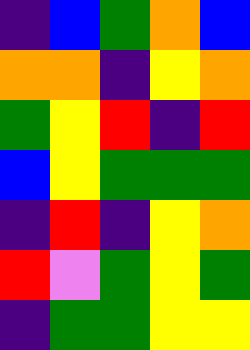[["indigo", "blue", "green", "orange", "blue"], ["orange", "orange", "indigo", "yellow", "orange"], ["green", "yellow", "red", "indigo", "red"], ["blue", "yellow", "green", "green", "green"], ["indigo", "red", "indigo", "yellow", "orange"], ["red", "violet", "green", "yellow", "green"], ["indigo", "green", "green", "yellow", "yellow"]]